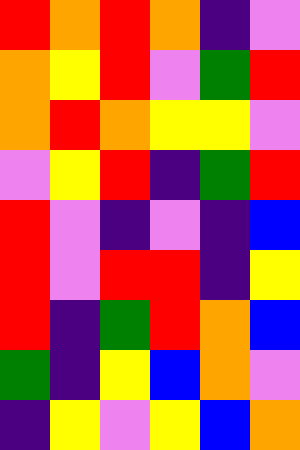[["red", "orange", "red", "orange", "indigo", "violet"], ["orange", "yellow", "red", "violet", "green", "red"], ["orange", "red", "orange", "yellow", "yellow", "violet"], ["violet", "yellow", "red", "indigo", "green", "red"], ["red", "violet", "indigo", "violet", "indigo", "blue"], ["red", "violet", "red", "red", "indigo", "yellow"], ["red", "indigo", "green", "red", "orange", "blue"], ["green", "indigo", "yellow", "blue", "orange", "violet"], ["indigo", "yellow", "violet", "yellow", "blue", "orange"]]